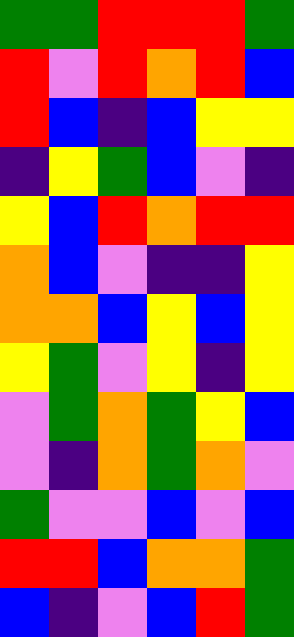[["green", "green", "red", "red", "red", "green"], ["red", "violet", "red", "orange", "red", "blue"], ["red", "blue", "indigo", "blue", "yellow", "yellow"], ["indigo", "yellow", "green", "blue", "violet", "indigo"], ["yellow", "blue", "red", "orange", "red", "red"], ["orange", "blue", "violet", "indigo", "indigo", "yellow"], ["orange", "orange", "blue", "yellow", "blue", "yellow"], ["yellow", "green", "violet", "yellow", "indigo", "yellow"], ["violet", "green", "orange", "green", "yellow", "blue"], ["violet", "indigo", "orange", "green", "orange", "violet"], ["green", "violet", "violet", "blue", "violet", "blue"], ["red", "red", "blue", "orange", "orange", "green"], ["blue", "indigo", "violet", "blue", "red", "green"]]